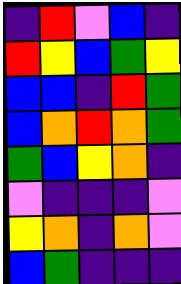[["indigo", "red", "violet", "blue", "indigo"], ["red", "yellow", "blue", "green", "yellow"], ["blue", "blue", "indigo", "red", "green"], ["blue", "orange", "red", "orange", "green"], ["green", "blue", "yellow", "orange", "indigo"], ["violet", "indigo", "indigo", "indigo", "violet"], ["yellow", "orange", "indigo", "orange", "violet"], ["blue", "green", "indigo", "indigo", "indigo"]]